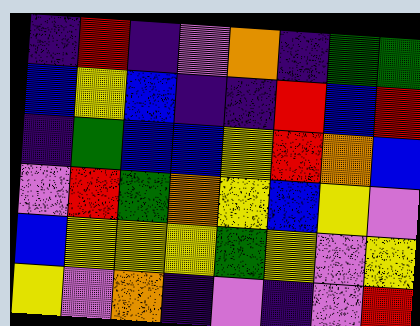[["indigo", "red", "indigo", "violet", "orange", "indigo", "green", "green"], ["blue", "yellow", "blue", "indigo", "indigo", "red", "blue", "red"], ["indigo", "green", "blue", "blue", "yellow", "red", "orange", "blue"], ["violet", "red", "green", "orange", "yellow", "blue", "yellow", "violet"], ["blue", "yellow", "yellow", "yellow", "green", "yellow", "violet", "yellow"], ["yellow", "violet", "orange", "indigo", "violet", "indigo", "violet", "red"]]